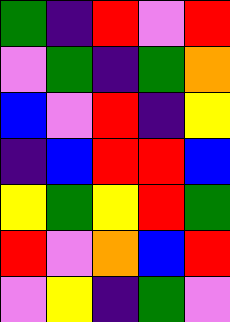[["green", "indigo", "red", "violet", "red"], ["violet", "green", "indigo", "green", "orange"], ["blue", "violet", "red", "indigo", "yellow"], ["indigo", "blue", "red", "red", "blue"], ["yellow", "green", "yellow", "red", "green"], ["red", "violet", "orange", "blue", "red"], ["violet", "yellow", "indigo", "green", "violet"]]